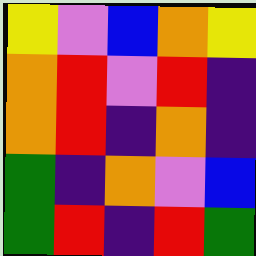[["yellow", "violet", "blue", "orange", "yellow"], ["orange", "red", "violet", "red", "indigo"], ["orange", "red", "indigo", "orange", "indigo"], ["green", "indigo", "orange", "violet", "blue"], ["green", "red", "indigo", "red", "green"]]